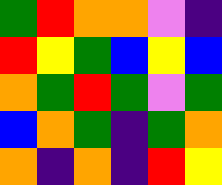[["green", "red", "orange", "orange", "violet", "indigo"], ["red", "yellow", "green", "blue", "yellow", "blue"], ["orange", "green", "red", "green", "violet", "green"], ["blue", "orange", "green", "indigo", "green", "orange"], ["orange", "indigo", "orange", "indigo", "red", "yellow"]]